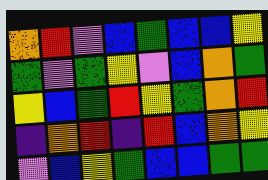[["orange", "red", "violet", "blue", "green", "blue", "blue", "yellow"], ["green", "violet", "green", "yellow", "violet", "blue", "orange", "green"], ["yellow", "blue", "green", "red", "yellow", "green", "orange", "red"], ["indigo", "orange", "red", "indigo", "red", "blue", "orange", "yellow"], ["violet", "blue", "yellow", "green", "blue", "blue", "green", "green"]]